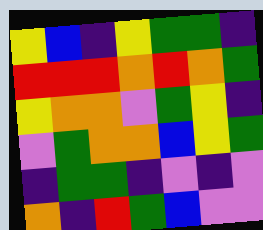[["yellow", "blue", "indigo", "yellow", "green", "green", "indigo"], ["red", "red", "red", "orange", "red", "orange", "green"], ["yellow", "orange", "orange", "violet", "green", "yellow", "indigo"], ["violet", "green", "orange", "orange", "blue", "yellow", "green"], ["indigo", "green", "green", "indigo", "violet", "indigo", "violet"], ["orange", "indigo", "red", "green", "blue", "violet", "violet"]]